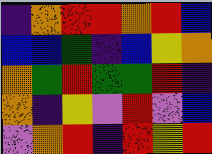[["indigo", "orange", "red", "red", "orange", "red", "blue"], ["blue", "blue", "green", "indigo", "blue", "yellow", "orange"], ["orange", "green", "red", "green", "green", "red", "indigo"], ["orange", "indigo", "yellow", "violet", "red", "violet", "blue"], ["violet", "orange", "red", "indigo", "red", "yellow", "red"]]